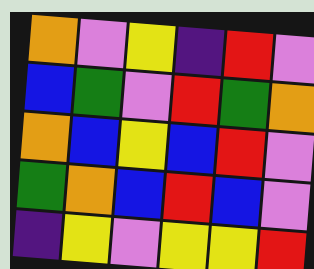[["orange", "violet", "yellow", "indigo", "red", "violet"], ["blue", "green", "violet", "red", "green", "orange"], ["orange", "blue", "yellow", "blue", "red", "violet"], ["green", "orange", "blue", "red", "blue", "violet"], ["indigo", "yellow", "violet", "yellow", "yellow", "red"]]